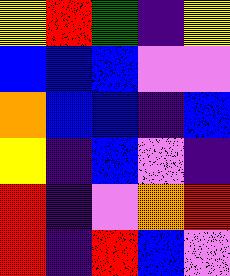[["yellow", "red", "green", "indigo", "yellow"], ["blue", "blue", "blue", "violet", "violet"], ["orange", "blue", "blue", "indigo", "blue"], ["yellow", "indigo", "blue", "violet", "indigo"], ["red", "indigo", "violet", "orange", "red"], ["red", "indigo", "red", "blue", "violet"]]